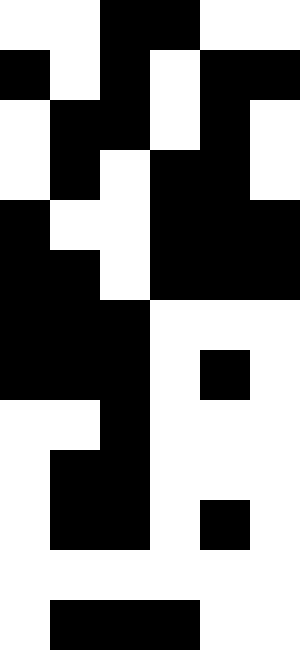[["white", "white", "black", "black", "white", "white"], ["black", "white", "black", "white", "black", "black"], ["white", "black", "black", "white", "black", "white"], ["white", "black", "white", "black", "black", "white"], ["black", "white", "white", "black", "black", "black"], ["black", "black", "white", "black", "black", "black"], ["black", "black", "black", "white", "white", "white"], ["black", "black", "black", "white", "black", "white"], ["white", "white", "black", "white", "white", "white"], ["white", "black", "black", "white", "white", "white"], ["white", "black", "black", "white", "black", "white"], ["white", "white", "white", "white", "white", "white"], ["white", "black", "black", "black", "white", "white"]]